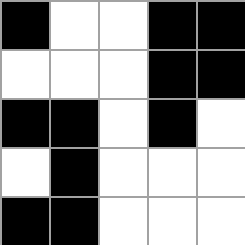[["black", "white", "white", "black", "black"], ["white", "white", "white", "black", "black"], ["black", "black", "white", "black", "white"], ["white", "black", "white", "white", "white"], ["black", "black", "white", "white", "white"]]